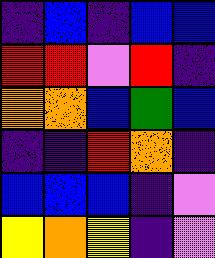[["indigo", "blue", "indigo", "blue", "blue"], ["red", "red", "violet", "red", "indigo"], ["orange", "orange", "blue", "green", "blue"], ["indigo", "indigo", "red", "orange", "indigo"], ["blue", "blue", "blue", "indigo", "violet"], ["yellow", "orange", "yellow", "indigo", "violet"]]